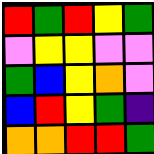[["red", "green", "red", "yellow", "green"], ["violet", "yellow", "yellow", "violet", "violet"], ["green", "blue", "yellow", "orange", "violet"], ["blue", "red", "yellow", "green", "indigo"], ["orange", "orange", "red", "red", "green"]]